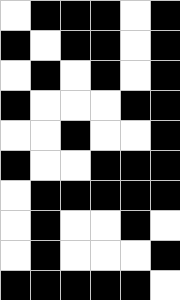[["white", "black", "black", "black", "white", "black"], ["black", "white", "black", "black", "white", "black"], ["white", "black", "white", "black", "white", "black"], ["black", "white", "white", "white", "black", "black"], ["white", "white", "black", "white", "white", "black"], ["black", "white", "white", "black", "black", "black"], ["white", "black", "black", "black", "black", "black"], ["white", "black", "white", "white", "black", "white"], ["white", "black", "white", "white", "white", "black"], ["black", "black", "black", "black", "black", "white"]]